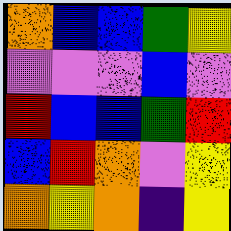[["orange", "blue", "blue", "green", "yellow"], ["violet", "violet", "violet", "blue", "violet"], ["red", "blue", "blue", "green", "red"], ["blue", "red", "orange", "violet", "yellow"], ["orange", "yellow", "orange", "indigo", "yellow"]]